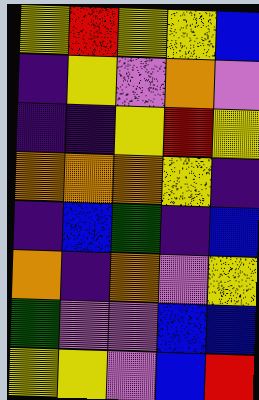[["yellow", "red", "yellow", "yellow", "blue"], ["indigo", "yellow", "violet", "orange", "violet"], ["indigo", "indigo", "yellow", "red", "yellow"], ["orange", "orange", "orange", "yellow", "indigo"], ["indigo", "blue", "green", "indigo", "blue"], ["orange", "indigo", "orange", "violet", "yellow"], ["green", "violet", "violet", "blue", "blue"], ["yellow", "yellow", "violet", "blue", "red"]]